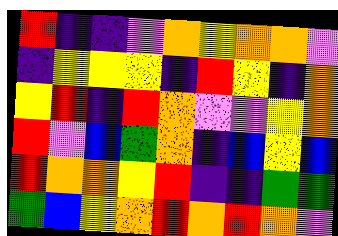[["red", "indigo", "indigo", "violet", "orange", "yellow", "orange", "orange", "violet"], ["indigo", "yellow", "yellow", "yellow", "indigo", "red", "yellow", "indigo", "orange"], ["yellow", "red", "indigo", "red", "orange", "violet", "violet", "yellow", "orange"], ["red", "violet", "blue", "green", "orange", "indigo", "blue", "yellow", "blue"], ["red", "orange", "orange", "yellow", "red", "indigo", "indigo", "green", "green"], ["green", "blue", "yellow", "orange", "red", "orange", "red", "orange", "violet"]]